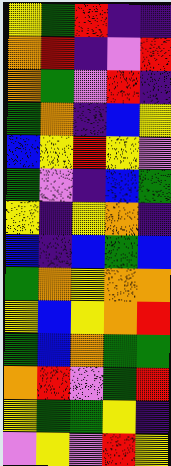[["yellow", "green", "red", "indigo", "indigo"], ["orange", "red", "indigo", "violet", "red"], ["orange", "green", "violet", "red", "indigo"], ["green", "orange", "indigo", "blue", "yellow"], ["blue", "yellow", "red", "yellow", "violet"], ["green", "violet", "indigo", "blue", "green"], ["yellow", "indigo", "yellow", "orange", "indigo"], ["blue", "indigo", "blue", "green", "blue"], ["green", "orange", "yellow", "orange", "orange"], ["yellow", "blue", "yellow", "orange", "red"], ["green", "blue", "orange", "green", "green"], ["orange", "red", "violet", "green", "red"], ["yellow", "green", "green", "yellow", "indigo"], ["violet", "yellow", "violet", "red", "yellow"]]